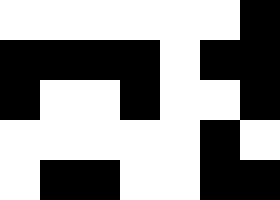[["white", "white", "white", "white", "white", "white", "black"], ["black", "black", "black", "black", "white", "black", "black"], ["black", "white", "white", "black", "white", "white", "black"], ["white", "white", "white", "white", "white", "black", "white"], ["white", "black", "black", "white", "white", "black", "black"]]